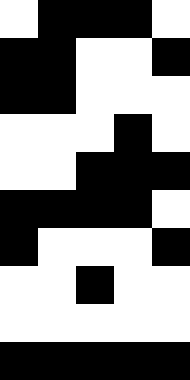[["white", "black", "black", "black", "white"], ["black", "black", "white", "white", "black"], ["black", "black", "white", "white", "white"], ["white", "white", "white", "black", "white"], ["white", "white", "black", "black", "black"], ["black", "black", "black", "black", "white"], ["black", "white", "white", "white", "black"], ["white", "white", "black", "white", "white"], ["white", "white", "white", "white", "white"], ["black", "black", "black", "black", "black"]]